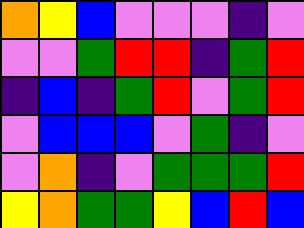[["orange", "yellow", "blue", "violet", "violet", "violet", "indigo", "violet"], ["violet", "violet", "green", "red", "red", "indigo", "green", "red"], ["indigo", "blue", "indigo", "green", "red", "violet", "green", "red"], ["violet", "blue", "blue", "blue", "violet", "green", "indigo", "violet"], ["violet", "orange", "indigo", "violet", "green", "green", "green", "red"], ["yellow", "orange", "green", "green", "yellow", "blue", "red", "blue"]]